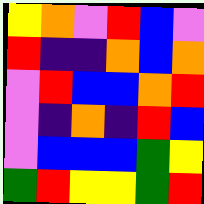[["yellow", "orange", "violet", "red", "blue", "violet"], ["red", "indigo", "indigo", "orange", "blue", "orange"], ["violet", "red", "blue", "blue", "orange", "red"], ["violet", "indigo", "orange", "indigo", "red", "blue"], ["violet", "blue", "blue", "blue", "green", "yellow"], ["green", "red", "yellow", "yellow", "green", "red"]]